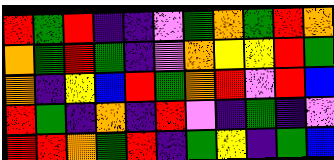[["red", "green", "red", "indigo", "indigo", "violet", "green", "orange", "green", "red", "orange"], ["orange", "green", "red", "green", "indigo", "violet", "orange", "yellow", "yellow", "red", "green"], ["orange", "indigo", "yellow", "blue", "red", "green", "orange", "red", "violet", "red", "blue"], ["red", "green", "indigo", "orange", "indigo", "red", "violet", "indigo", "green", "indigo", "violet"], ["red", "red", "orange", "green", "red", "indigo", "green", "yellow", "indigo", "green", "blue"]]